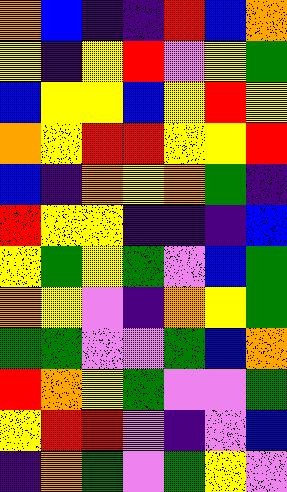[["orange", "blue", "indigo", "indigo", "red", "blue", "orange"], ["yellow", "indigo", "yellow", "red", "violet", "yellow", "green"], ["blue", "yellow", "yellow", "blue", "yellow", "red", "yellow"], ["orange", "yellow", "red", "red", "yellow", "yellow", "red"], ["blue", "indigo", "orange", "yellow", "orange", "green", "indigo"], ["red", "yellow", "yellow", "indigo", "indigo", "indigo", "blue"], ["yellow", "green", "yellow", "green", "violet", "blue", "green"], ["orange", "yellow", "violet", "indigo", "orange", "yellow", "green"], ["green", "green", "violet", "violet", "green", "blue", "orange"], ["red", "orange", "yellow", "green", "violet", "violet", "green"], ["yellow", "red", "red", "violet", "indigo", "violet", "blue"], ["indigo", "orange", "green", "violet", "green", "yellow", "violet"]]